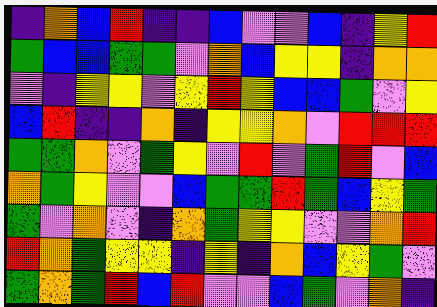[["indigo", "orange", "blue", "red", "indigo", "indigo", "blue", "violet", "violet", "blue", "indigo", "yellow", "red"], ["green", "blue", "blue", "green", "green", "violet", "orange", "blue", "yellow", "yellow", "indigo", "orange", "orange"], ["violet", "indigo", "yellow", "yellow", "violet", "yellow", "red", "yellow", "blue", "blue", "green", "violet", "yellow"], ["blue", "red", "indigo", "indigo", "orange", "indigo", "yellow", "yellow", "orange", "violet", "red", "red", "red"], ["green", "green", "orange", "violet", "green", "yellow", "violet", "red", "violet", "green", "red", "violet", "blue"], ["orange", "green", "yellow", "violet", "violet", "blue", "green", "green", "red", "green", "blue", "yellow", "green"], ["green", "violet", "orange", "violet", "indigo", "orange", "green", "yellow", "yellow", "violet", "violet", "orange", "red"], ["red", "orange", "green", "yellow", "yellow", "indigo", "yellow", "indigo", "orange", "blue", "yellow", "green", "violet"], ["green", "orange", "green", "red", "blue", "red", "violet", "violet", "blue", "green", "violet", "orange", "indigo"]]